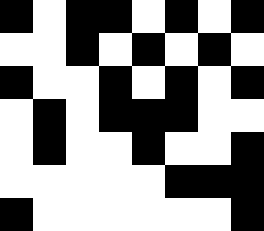[["black", "white", "black", "black", "white", "black", "white", "black"], ["white", "white", "black", "white", "black", "white", "black", "white"], ["black", "white", "white", "black", "white", "black", "white", "black"], ["white", "black", "white", "black", "black", "black", "white", "white"], ["white", "black", "white", "white", "black", "white", "white", "black"], ["white", "white", "white", "white", "white", "black", "black", "black"], ["black", "white", "white", "white", "white", "white", "white", "black"]]